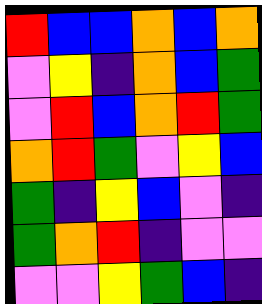[["red", "blue", "blue", "orange", "blue", "orange"], ["violet", "yellow", "indigo", "orange", "blue", "green"], ["violet", "red", "blue", "orange", "red", "green"], ["orange", "red", "green", "violet", "yellow", "blue"], ["green", "indigo", "yellow", "blue", "violet", "indigo"], ["green", "orange", "red", "indigo", "violet", "violet"], ["violet", "violet", "yellow", "green", "blue", "indigo"]]